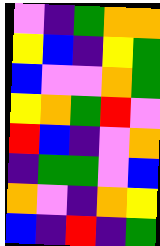[["violet", "indigo", "green", "orange", "orange"], ["yellow", "blue", "indigo", "yellow", "green"], ["blue", "violet", "violet", "orange", "green"], ["yellow", "orange", "green", "red", "violet"], ["red", "blue", "indigo", "violet", "orange"], ["indigo", "green", "green", "violet", "blue"], ["orange", "violet", "indigo", "orange", "yellow"], ["blue", "indigo", "red", "indigo", "green"]]